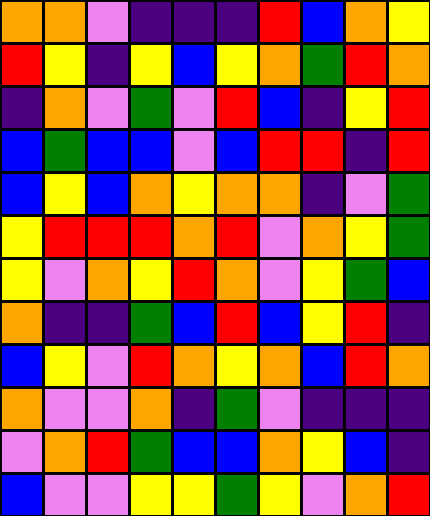[["orange", "orange", "violet", "indigo", "indigo", "indigo", "red", "blue", "orange", "yellow"], ["red", "yellow", "indigo", "yellow", "blue", "yellow", "orange", "green", "red", "orange"], ["indigo", "orange", "violet", "green", "violet", "red", "blue", "indigo", "yellow", "red"], ["blue", "green", "blue", "blue", "violet", "blue", "red", "red", "indigo", "red"], ["blue", "yellow", "blue", "orange", "yellow", "orange", "orange", "indigo", "violet", "green"], ["yellow", "red", "red", "red", "orange", "red", "violet", "orange", "yellow", "green"], ["yellow", "violet", "orange", "yellow", "red", "orange", "violet", "yellow", "green", "blue"], ["orange", "indigo", "indigo", "green", "blue", "red", "blue", "yellow", "red", "indigo"], ["blue", "yellow", "violet", "red", "orange", "yellow", "orange", "blue", "red", "orange"], ["orange", "violet", "violet", "orange", "indigo", "green", "violet", "indigo", "indigo", "indigo"], ["violet", "orange", "red", "green", "blue", "blue", "orange", "yellow", "blue", "indigo"], ["blue", "violet", "violet", "yellow", "yellow", "green", "yellow", "violet", "orange", "red"]]